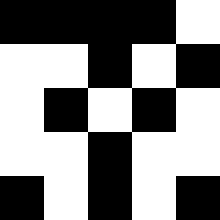[["black", "black", "black", "black", "white"], ["white", "white", "black", "white", "black"], ["white", "black", "white", "black", "white"], ["white", "white", "black", "white", "white"], ["black", "white", "black", "white", "black"]]